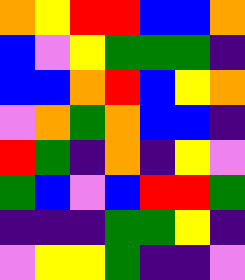[["orange", "yellow", "red", "red", "blue", "blue", "orange"], ["blue", "violet", "yellow", "green", "green", "green", "indigo"], ["blue", "blue", "orange", "red", "blue", "yellow", "orange"], ["violet", "orange", "green", "orange", "blue", "blue", "indigo"], ["red", "green", "indigo", "orange", "indigo", "yellow", "violet"], ["green", "blue", "violet", "blue", "red", "red", "green"], ["indigo", "indigo", "indigo", "green", "green", "yellow", "indigo"], ["violet", "yellow", "yellow", "green", "indigo", "indigo", "violet"]]